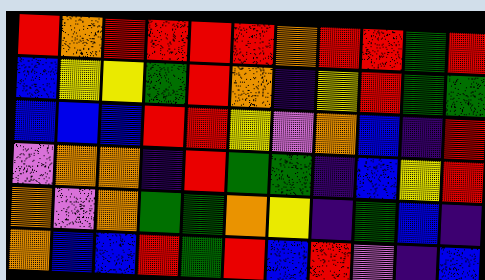[["red", "orange", "red", "red", "red", "red", "orange", "red", "red", "green", "red"], ["blue", "yellow", "yellow", "green", "red", "orange", "indigo", "yellow", "red", "green", "green"], ["blue", "blue", "blue", "red", "red", "yellow", "violet", "orange", "blue", "indigo", "red"], ["violet", "orange", "orange", "indigo", "red", "green", "green", "indigo", "blue", "yellow", "red"], ["orange", "violet", "orange", "green", "green", "orange", "yellow", "indigo", "green", "blue", "indigo"], ["orange", "blue", "blue", "red", "green", "red", "blue", "red", "violet", "indigo", "blue"]]